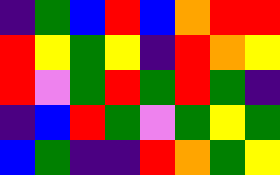[["indigo", "green", "blue", "red", "blue", "orange", "red", "red"], ["red", "yellow", "green", "yellow", "indigo", "red", "orange", "yellow"], ["red", "violet", "green", "red", "green", "red", "green", "indigo"], ["indigo", "blue", "red", "green", "violet", "green", "yellow", "green"], ["blue", "green", "indigo", "indigo", "red", "orange", "green", "yellow"]]